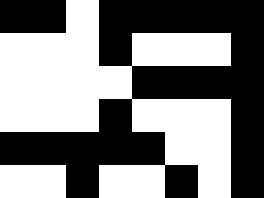[["black", "black", "white", "black", "black", "black", "black", "black"], ["white", "white", "white", "black", "white", "white", "white", "black"], ["white", "white", "white", "white", "black", "black", "black", "black"], ["white", "white", "white", "black", "white", "white", "white", "black"], ["black", "black", "black", "black", "black", "white", "white", "black"], ["white", "white", "black", "white", "white", "black", "white", "black"]]